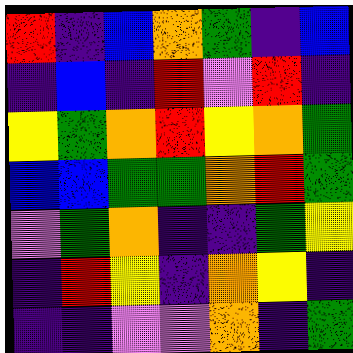[["red", "indigo", "blue", "orange", "green", "indigo", "blue"], ["indigo", "blue", "indigo", "red", "violet", "red", "indigo"], ["yellow", "green", "orange", "red", "yellow", "orange", "green"], ["blue", "blue", "green", "green", "orange", "red", "green"], ["violet", "green", "orange", "indigo", "indigo", "green", "yellow"], ["indigo", "red", "yellow", "indigo", "orange", "yellow", "indigo"], ["indigo", "indigo", "violet", "violet", "orange", "indigo", "green"]]